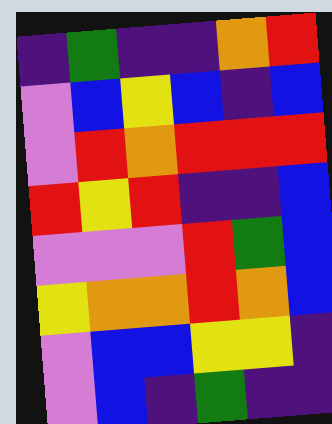[["indigo", "green", "indigo", "indigo", "orange", "red"], ["violet", "blue", "yellow", "blue", "indigo", "blue"], ["violet", "red", "orange", "red", "red", "red"], ["red", "yellow", "red", "indigo", "indigo", "blue"], ["violet", "violet", "violet", "red", "green", "blue"], ["yellow", "orange", "orange", "red", "orange", "blue"], ["violet", "blue", "blue", "yellow", "yellow", "indigo"], ["violet", "blue", "indigo", "green", "indigo", "indigo"]]